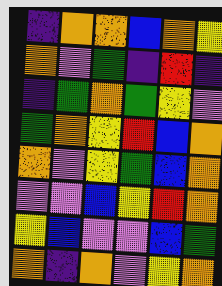[["indigo", "orange", "orange", "blue", "orange", "yellow"], ["orange", "violet", "green", "indigo", "red", "indigo"], ["indigo", "green", "orange", "green", "yellow", "violet"], ["green", "orange", "yellow", "red", "blue", "orange"], ["orange", "violet", "yellow", "green", "blue", "orange"], ["violet", "violet", "blue", "yellow", "red", "orange"], ["yellow", "blue", "violet", "violet", "blue", "green"], ["orange", "indigo", "orange", "violet", "yellow", "orange"]]